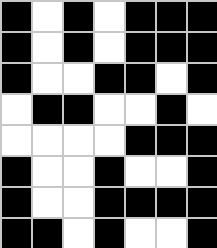[["black", "white", "black", "white", "black", "black", "black"], ["black", "white", "black", "white", "black", "black", "black"], ["black", "white", "white", "black", "black", "white", "black"], ["white", "black", "black", "white", "white", "black", "white"], ["white", "white", "white", "white", "black", "black", "black"], ["black", "white", "white", "black", "white", "white", "black"], ["black", "white", "white", "black", "black", "black", "black"], ["black", "black", "white", "black", "white", "white", "black"]]